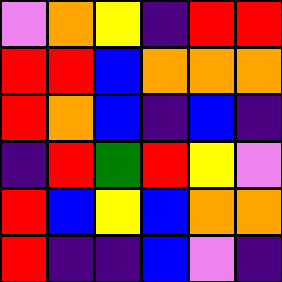[["violet", "orange", "yellow", "indigo", "red", "red"], ["red", "red", "blue", "orange", "orange", "orange"], ["red", "orange", "blue", "indigo", "blue", "indigo"], ["indigo", "red", "green", "red", "yellow", "violet"], ["red", "blue", "yellow", "blue", "orange", "orange"], ["red", "indigo", "indigo", "blue", "violet", "indigo"]]